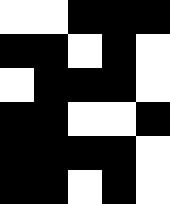[["white", "white", "black", "black", "black"], ["black", "black", "white", "black", "white"], ["white", "black", "black", "black", "white"], ["black", "black", "white", "white", "black"], ["black", "black", "black", "black", "white"], ["black", "black", "white", "black", "white"]]